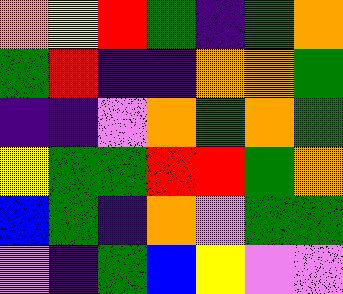[["orange", "yellow", "red", "green", "indigo", "green", "orange"], ["green", "red", "indigo", "indigo", "orange", "orange", "green"], ["indigo", "indigo", "violet", "orange", "green", "orange", "green"], ["yellow", "green", "green", "red", "red", "green", "orange"], ["blue", "green", "indigo", "orange", "violet", "green", "green"], ["violet", "indigo", "green", "blue", "yellow", "violet", "violet"]]